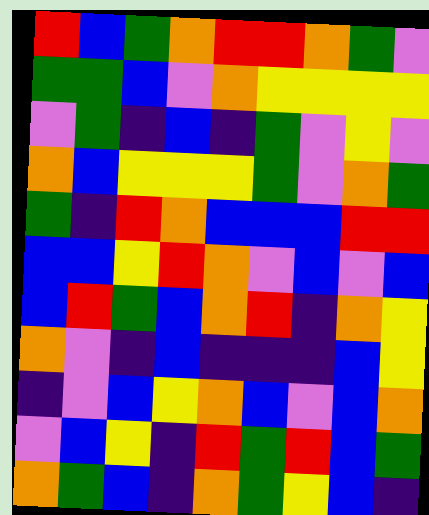[["red", "blue", "green", "orange", "red", "red", "orange", "green", "violet"], ["green", "green", "blue", "violet", "orange", "yellow", "yellow", "yellow", "yellow"], ["violet", "green", "indigo", "blue", "indigo", "green", "violet", "yellow", "violet"], ["orange", "blue", "yellow", "yellow", "yellow", "green", "violet", "orange", "green"], ["green", "indigo", "red", "orange", "blue", "blue", "blue", "red", "red"], ["blue", "blue", "yellow", "red", "orange", "violet", "blue", "violet", "blue"], ["blue", "red", "green", "blue", "orange", "red", "indigo", "orange", "yellow"], ["orange", "violet", "indigo", "blue", "indigo", "indigo", "indigo", "blue", "yellow"], ["indigo", "violet", "blue", "yellow", "orange", "blue", "violet", "blue", "orange"], ["violet", "blue", "yellow", "indigo", "red", "green", "red", "blue", "green"], ["orange", "green", "blue", "indigo", "orange", "green", "yellow", "blue", "indigo"]]